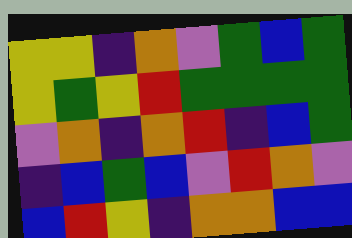[["yellow", "yellow", "indigo", "orange", "violet", "green", "blue", "green"], ["yellow", "green", "yellow", "red", "green", "green", "green", "green"], ["violet", "orange", "indigo", "orange", "red", "indigo", "blue", "green"], ["indigo", "blue", "green", "blue", "violet", "red", "orange", "violet"], ["blue", "red", "yellow", "indigo", "orange", "orange", "blue", "blue"]]